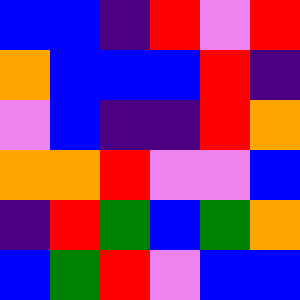[["blue", "blue", "indigo", "red", "violet", "red"], ["orange", "blue", "blue", "blue", "red", "indigo"], ["violet", "blue", "indigo", "indigo", "red", "orange"], ["orange", "orange", "red", "violet", "violet", "blue"], ["indigo", "red", "green", "blue", "green", "orange"], ["blue", "green", "red", "violet", "blue", "blue"]]